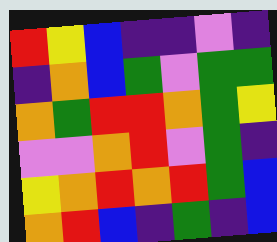[["red", "yellow", "blue", "indigo", "indigo", "violet", "indigo"], ["indigo", "orange", "blue", "green", "violet", "green", "green"], ["orange", "green", "red", "red", "orange", "green", "yellow"], ["violet", "violet", "orange", "red", "violet", "green", "indigo"], ["yellow", "orange", "red", "orange", "red", "green", "blue"], ["orange", "red", "blue", "indigo", "green", "indigo", "blue"]]